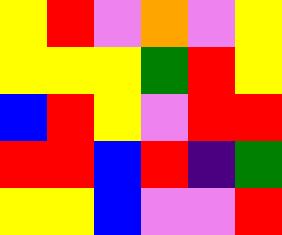[["yellow", "red", "violet", "orange", "violet", "yellow"], ["yellow", "yellow", "yellow", "green", "red", "yellow"], ["blue", "red", "yellow", "violet", "red", "red"], ["red", "red", "blue", "red", "indigo", "green"], ["yellow", "yellow", "blue", "violet", "violet", "red"]]